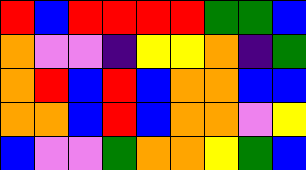[["red", "blue", "red", "red", "red", "red", "green", "green", "blue"], ["orange", "violet", "violet", "indigo", "yellow", "yellow", "orange", "indigo", "green"], ["orange", "red", "blue", "red", "blue", "orange", "orange", "blue", "blue"], ["orange", "orange", "blue", "red", "blue", "orange", "orange", "violet", "yellow"], ["blue", "violet", "violet", "green", "orange", "orange", "yellow", "green", "blue"]]